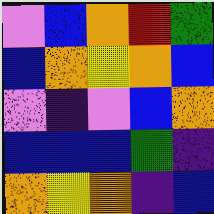[["violet", "blue", "orange", "red", "green"], ["blue", "orange", "yellow", "orange", "blue"], ["violet", "indigo", "violet", "blue", "orange"], ["blue", "blue", "blue", "green", "indigo"], ["orange", "yellow", "orange", "indigo", "blue"]]